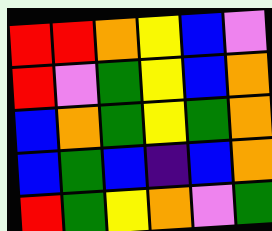[["red", "red", "orange", "yellow", "blue", "violet"], ["red", "violet", "green", "yellow", "blue", "orange"], ["blue", "orange", "green", "yellow", "green", "orange"], ["blue", "green", "blue", "indigo", "blue", "orange"], ["red", "green", "yellow", "orange", "violet", "green"]]